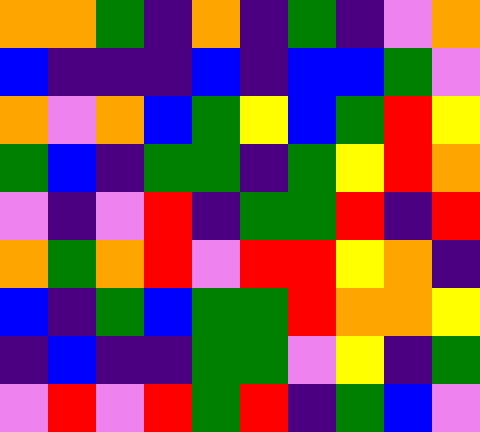[["orange", "orange", "green", "indigo", "orange", "indigo", "green", "indigo", "violet", "orange"], ["blue", "indigo", "indigo", "indigo", "blue", "indigo", "blue", "blue", "green", "violet"], ["orange", "violet", "orange", "blue", "green", "yellow", "blue", "green", "red", "yellow"], ["green", "blue", "indigo", "green", "green", "indigo", "green", "yellow", "red", "orange"], ["violet", "indigo", "violet", "red", "indigo", "green", "green", "red", "indigo", "red"], ["orange", "green", "orange", "red", "violet", "red", "red", "yellow", "orange", "indigo"], ["blue", "indigo", "green", "blue", "green", "green", "red", "orange", "orange", "yellow"], ["indigo", "blue", "indigo", "indigo", "green", "green", "violet", "yellow", "indigo", "green"], ["violet", "red", "violet", "red", "green", "red", "indigo", "green", "blue", "violet"]]